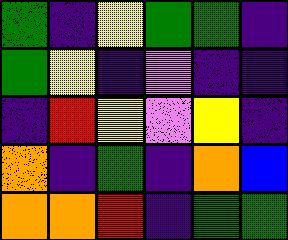[["green", "indigo", "yellow", "green", "green", "indigo"], ["green", "yellow", "indigo", "violet", "indigo", "indigo"], ["indigo", "red", "yellow", "violet", "yellow", "indigo"], ["orange", "indigo", "green", "indigo", "orange", "blue"], ["orange", "orange", "red", "indigo", "green", "green"]]